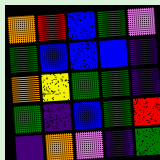[["orange", "red", "blue", "green", "violet"], ["green", "blue", "blue", "blue", "indigo"], ["orange", "yellow", "green", "green", "indigo"], ["green", "indigo", "blue", "green", "red"], ["indigo", "orange", "violet", "indigo", "green"]]